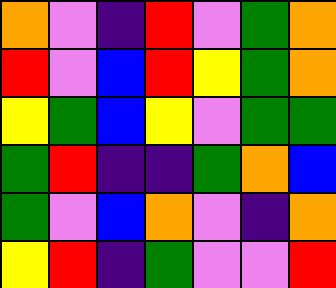[["orange", "violet", "indigo", "red", "violet", "green", "orange"], ["red", "violet", "blue", "red", "yellow", "green", "orange"], ["yellow", "green", "blue", "yellow", "violet", "green", "green"], ["green", "red", "indigo", "indigo", "green", "orange", "blue"], ["green", "violet", "blue", "orange", "violet", "indigo", "orange"], ["yellow", "red", "indigo", "green", "violet", "violet", "red"]]